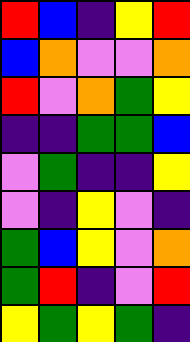[["red", "blue", "indigo", "yellow", "red"], ["blue", "orange", "violet", "violet", "orange"], ["red", "violet", "orange", "green", "yellow"], ["indigo", "indigo", "green", "green", "blue"], ["violet", "green", "indigo", "indigo", "yellow"], ["violet", "indigo", "yellow", "violet", "indigo"], ["green", "blue", "yellow", "violet", "orange"], ["green", "red", "indigo", "violet", "red"], ["yellow", "green", "yellow", "green", "indigo"]]